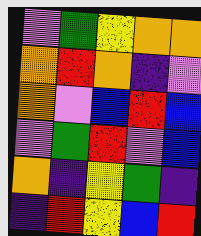[["violet", "green", "yellow", "orange", "orange"], ["orange", "red", "orange", "indigo", "violet"], ["orange", "violet", "blue", "red", "blue"], ["violet", "green", "red", "violet", "blue"], ["orange", "indigo", "yellow", "green", "indigo"], ["indigo", "red", "yellow", "blue", "red"]]